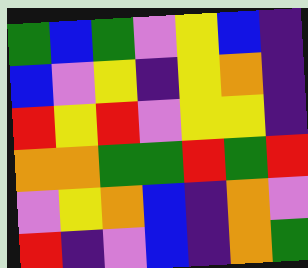[["green", "blue", "green", "violet", "yellow", "blue", "indigo"], ["blue", "violet", "yellow", "indigo", "yellow", "orange", "indigo"], ["red", "yellow", "red", "violet", "yellow", "yellow", "indigo"], ["orange", "orange", "green", "green", "red", "green", "red"], ["violet", "yellow", "orange", "blue", "indigo", "orange", "violet"], ["red", "indigo", "violet", "blue", "indigo", "orange", "green"]]